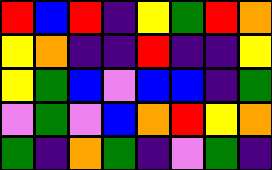[["red", "blue", "red", "indigo", "yellow", "green", "red", "orange"], ["yellow", "orange", "indigo", "indigo", "red", "indigo", "indigo", "yellow"], ["yellow", "green", "blue", "violet", "blue", "blue", "indigo", "green"], ["violet", "green", "violet", "blue", "orange", "red", "yellow", "orange"], ["green", "indigo", "orange", "green", "indigo", "violet", "green", "indigo"]]